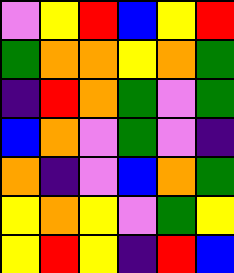[["violet", "yellow", "red", "blue", "yellow", "red"], ["green", "orange", "orange", "yellow", "orange", "green"], ["indigo", "red", "orange", "green", "violet", "green"], ["blue", "orange", "violet", "green", "violet", "indigo"], ["orange", "indigo", "violet", "blue", "orange", "green"], ["yellow", "orange", "yellow", "violet", "green", "yellow"], ["yellow", "red", "yellow", "indigo", "red", "blue"]]